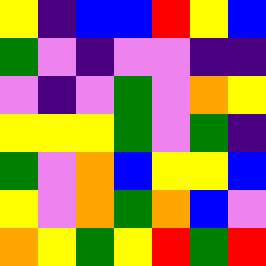[["yellow", "indigo", "blue", "blue", "red", "yellow", "blue"], ["green", "violet", "indigo", "violet", "violet", "indigo", "indigo"], ["violet", "indigo", "violet", "green", "violet", "orange", "yellow"], ["yellow", "yellow", "yellow", "green", "violet", "green", "indigo"], ["green", "violet", "orange", "blue", "yellow", "yellow", "blue"], ["yellow", "violet", "orange", "green", "orange", "blue", "violet"], ["orange", "yellow", "green", "yellow", "red", "green", "red"]]